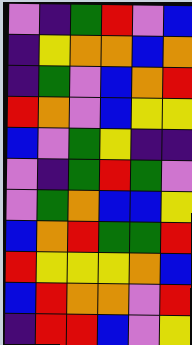[["violet", "indigo", "green", "red", "violet", "blue"], ["indigo", "yellow", "orange", "orange", "blue", "orange"], ["indigo", "green", "violet", "blue", "orange", "red"], ["red", "orange", "violet", "blue", "yellow", "yellow"], ["blue", "violet", "green", "yellow", "indigo", "indigo"], ["violet", "indigo", "green", "red", "green", "violet"], ["violet", "green", "orange", "blue", "blue", "yellow"], ["blue", "orange", "red", "green", "green", "red"], ["red", "yellow", "yellow", "yellow", "orange", "blue"], ["blue", "red", "orange", "orange", "violet", "red"], ["indigo", "red", "red", "blue", "violet", "yellow"]]